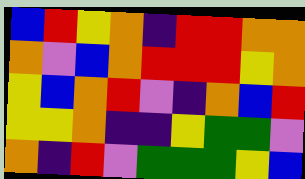[["blue", "red", "yellow", "orange", "indigo", "red", "red", "orange", "orange"], ["orange", "violet", "blue", "orange", "red", "red", "red", "yellow", "orange"], ["yellow", "blue", "orange", "red", "violet", "indigo", "orange", "blue", "red"], ["yellow", "yellow", "orange", "indigo", "indigo", "yellow", "green", "green", "violet"], ["orange", "indigo", "red", "violet", "green", "green", "green", "yellow", "blue"]]